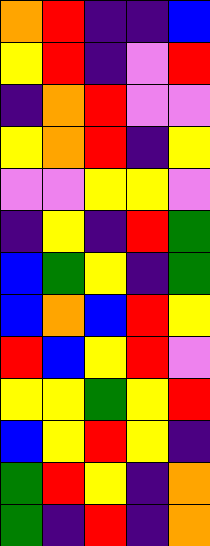[["orange", "red", "indigo", "indigo", "blue"], ["yellow", "red", "indigo", "violet", "red"], ["indigo", "orange", "red", "violet", "violet"], ["yellow", "orange", "red", "indigo", "yellow"], ["violet", "violet", "yellow", "yellow", "violet"], ["indigo", "yellow", "indigo", "red", "green"], ["blue", "green", "yellow", "indigo", "green"], ["blue", "orange", "blue", "red", "yellow"], ["red", "blue", "yellow", "red", "violet"], ["yellow", "yellow", "green", "yellow", "red"], ["blue", "yellow", "red", "yellow", "indigo"], ["green", "red", "yellow", "indigo", "orange"], ["green", "indigo", "red", "indigo", "orange"]]